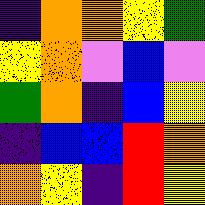[["indigo", "orange", "orange", "yellow", "green"], ["yellow", "orange", "violet", "blue", "violet"], ["green", "orange", "indigo", "blue", "yellow"], ["indigo", "blue", "blue", "red", "orange"], ["orange", "yellow", "indigo", "red", "yellow"]]